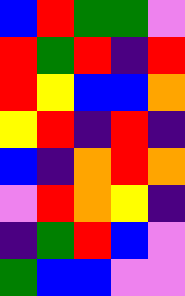[["blue", "red", "green", "green", "violet"], ["red", "green", "red", "indigo", "red"], ["red", "yellow", "blue", "blue", "orange"], ["yellow", "red", "indigo", "red", "indigo"], ["blue", "indigo", "orange", "red", "orange"], ["violet", "red", "orange", "yellow", "indigo"], ["indigo", "green", "red", "blue", "violet"], ["green", "blue", "blue", "violet", "violet"]]